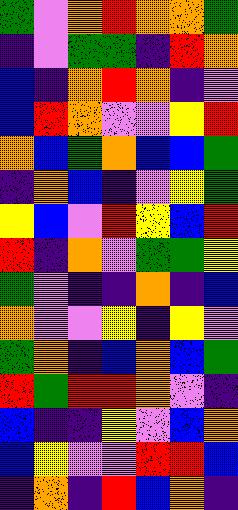[["green", "violet", "orange", "red", "orange", "orange", "green"], ["indigo", "violet", "green", "green", "indigo", "red", "orange"], ["blue", "indigo", "orange", "red", "orange", "indigo", "violet"], ["blue", "red", "orange", "violet", "violet", "yellow", "red"], ["orange", "blue", "green", "orange", "blue", "blue", "green"], ["indigo", "orange", "blue", "indigo", "violet", "yellow", "green"], ["yellow", "blue", "violet", "red", "yellow", "blue", "red"], ["red", "indigo", "orange", "violet", "green", "green", "yellow"], ["green", "violet", "indigo", "indigo", "orange", "indigo", "blue"], ["orange", "violet", "violet", "yellow", "indigo", "yellow", "violet"], ["green", "orange", "indigo", "blue", "orange", "blue", "green"], ["red", "green", "red", "red", "orange", "violet", "indigo"], ["blue", "indigo", "indigo", "yellow", "violet", "blue", "orange"], ["blue", "yellow", "violet", "violet", "red", "red", "blue"], ["indigo", "orange", "indigo", "red", "blue", "orange", "indigo"]]